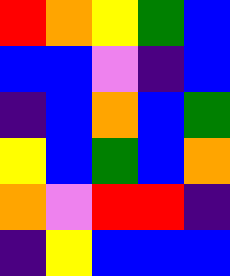[["red", "orange", "yellow", "green", "blue"], ["blue", "blue", "violet", "indigo", "blue"], ["indigo", "blue", "orange", "blue", "green"], ["yellow", "blue", "green", "blue", "orange"], ["orange", "violet", "red", "red", "indigo"], ["indigo", "yellow", "blue", "blue", "blue"]]